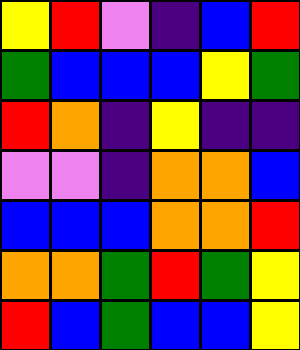[["yellow", "red", "violet", "indigo", "blue", "red"], ["green", "blue", "blue", "blue", "yellow", "green"], ["red", "orange", "indigo", "yellow", "indigo", "indigo"], ["violet", "violet", "indigo", "orange", "orange", "blue"], ["blue", "blue", "blue", "orange", "orange", "red"], ["orange", "orange", "green", "red", "green", "yellow"], ["red", "blue", "green", "blue", "blue", "yellow"]]